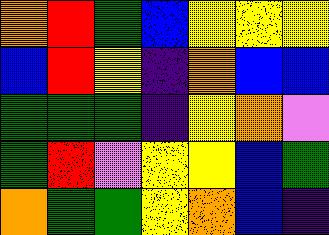[["orange", "red", "green", "blue", "yellow", "yellow", "yellow"], ["blue", "red", "yellow", "indigo", "orange", "blue", "blue"], ["green", "green", "green", "indigo", "yellow", "orange", "violet"], ["green", "red", "violet", "yellow", "yellow", "blue", "green"], ["orange", "green", "green", "yellow", "orange", "blue", "indigo"]]